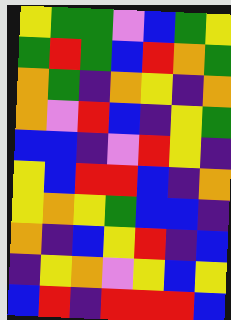[["yellow", "green", "green", "violet", "blue", "green", "yellow"], ["green", "red", "green", "blue", "red", "orange", "green"], ["orange", "green", "indigo", "orange", "yellow", "indigo", "orange"], ["orange", "violet", "red", "blue", "indigo", "yellow", "green"], ["blue", "blue", "indigo", "violet", "red", "yellow", "indigo"], ["yellow", "blue", "red", "red", "blue", "indigo", "orange"], ["yellow", "orange", "yellow", "green", "blue", "blue", "indigo"], ["orange", "indigo", "blue", "yellow", "red", "indigo", "blue"], ["indigo", "yellow", "orange", "violet", "yellow", "blue", "yellow"], ["blue", "red", "indigo", "red", "red", "red", "blue"]]